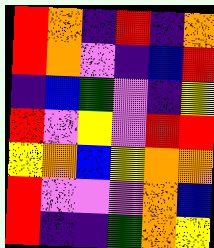[["red", "orange", "indigo", "red", "indigo", "orange"], ["red", "orange", "violet", "indigo", "blue", "red"], ["indigo", "blue", "green", "violet", "indigo", "yellow"], ["red", "violet", "yellow", "violet", "red", "red"], ["yellow", "orange", "blue", "yellow", "orange", "orange"], ["red", "violet", "violet", "violet", "orange", "blue"], ["red", "indigo", "indigo", "green", "orange", "yellow"]]